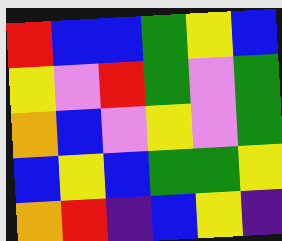[["red", "blue", "blue", "green", "yellow", "blue"], ["yellow", "violet", "red", "green", "violet", "green"], ["orange", "blue", "violet", "yellow", "violet", "green"], ["blue", "yellow", "blue", "green", "green", "yellow"], ["orange", "red", "indigo", "blue", "yellow", "indigo"]]